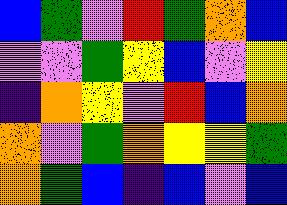[["blue", "green", "violet", "red", "green", "orange", "blue"], ["violet", "violet", "green", "yellow", "blue", "violet", "yellow"], ["indigo", "orange", "yellow", "violet", "red", "blue", "orange"], ["orange", "violet", "green", "orange", "yellow", "yellow", "green"], ["orange", "green", "blue", "indigo", "blue", "violet", "blue"]]